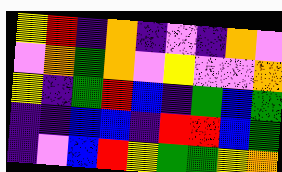[["yellow", "red", "indigo", "orange", "indigo", "violet", "indigo", "orange", "violet"], ["violet", "orange", "green", "orange", "violet", "yellow", "violet", "violet", "orange"], ["yellow", "indigo", "green", "red", "blue", "indigo", "green", "blue", "green"], ["indigo", "indigo", "blue", "blue", "indigo", "red", "red", "blue", "green"], ["indigo", "violet", "blue", "red", "yellow", "green", "green", "yellow", "orange"]]